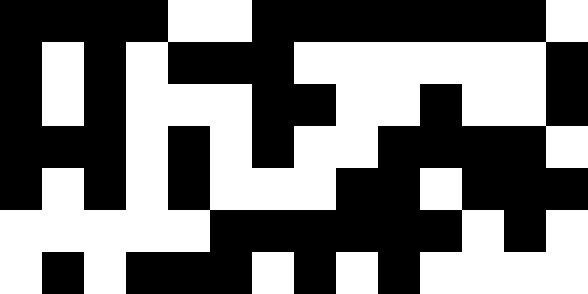[["black", "black", "black", "black", "white", "white", "black", "black", "black", "black", "black", "black", "black", "white"], ["black", "white", "black", "white", "black", "black", "black", "white", "white", "white", "white", "white", "white", "black"], ["black", "white", "black", "white", "white", "white", "black", "black", "white", "white", "black", "white", "white", "black"], ["black", "black", "black", "white", "black", "white", "black", "white", "white", "black", "black", "black", "black", "white"], ["black", "white", "black", "white", "black", "white", "white", "white", "black", "black", "white", "black", "black", "black"], ["white", "white", "white", "white", "white", "black", "black", "black", "black", "black", "black", "white", "black", "white"], ["white", "black", "white", "black", "black", "black", "white", "black", "white", "black", "white", "white", "white", "white"]]